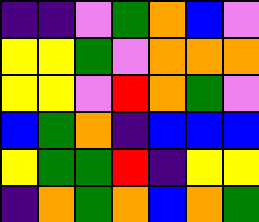[["indigo", "indigo", "violet", "green", "orange", "blue", "violet"], ["yellow", "yellow", "green", "violet", "orange", "orange", "orange"], ["yellow", "yellow", "violet", "red", "orange", "green", "violet"], ["blue", "green", "orange", "indigo", "blue", "blue", "blue"], ["yellow", "green", "green", "red", "indigo", "yellow", "yellow"], ["indigo", "orange", "green", "orange", "blue", "orange", "green"]]